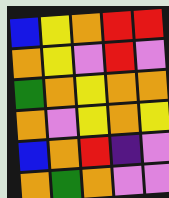[["blue", "yellow", "orange", "red", "red"], ["orange", "yellow", "violet", "red", "violet"], ["green", "orange", "yellow", "orange", "orange"], ["orange", "violet", "yellow", "orange", "yellow"], ["blue", "orange", "red", "indigo", "violet"], ["orange", "green", "orange", "violet", "violet"]]